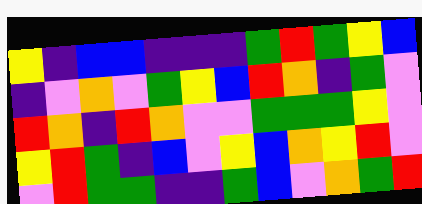[["yellow", "indigo", "blue", "blue", "indigo", "indigo", "indigo", "green", "red", "green", "yellow", "blue"], ["indigo", "violet", "orange", "violet", "green", "yellow", "blue", "red", "orange", "indigo", "green", "violet"], ["red", "orange", "indigo", "red", "orange", "violet", "violet", "green", "green", "green", "yellow", "violet"], ["yellow", "red", "green", "indigo", "blue", "violet", "yellow", "blue", "orange", "yellow", "red", "violet"], ["violet", "red", "green", "green", "indigo", "indigo", "green", "blue", "violet", "orange", "green", "red"]]